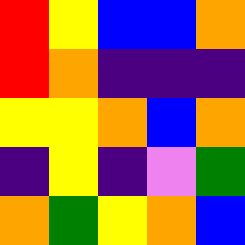[["red", "yellow", "blue", "blue", "orange"], ["red", "orange", "indigo", "indigo", "indigo"], ["yellow", "yellow", "orange", "blue", "orange"], ["indigo", "yellow", "indigo", "violet", "green"], ["orange", "green", "yellow", "orange", "blue"]]